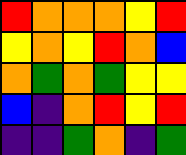[["red", "orange", "orange", "orange", "yellow", "red"], ["yellow", "orange", "yellow", "red", "orange", "blue"], ["orange", "green", "orange", "green", "yellow", "yellow"], ["blue", "indigo", "orange", "red", "yellow", "red"], ["indigo", "indigo", "green", "orange", "indigo", "green"]]